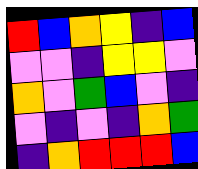[["red", "blue", "orange", "yellow", "indigo", "blue"], ["violet", "violet", "indigo", "yellow", "yellow", "violet"], ["orange", "violet", "green", "blue", "violet", "indigo"], ["violet", "indigo", "violet", "indigo", "orange", "green"], ["indigo", "orange", "red", "red", "red", "blue"]]